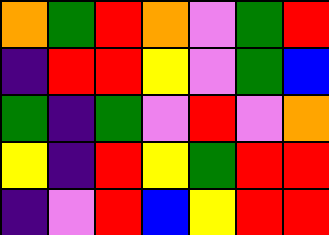[["orange", "green", "red", "orange", "violet", "green", "red"], ["indigo", "red", "red", "yellow", "violet", "green", "blue"], ["green", "indigo", "green", "violet", "red", "violet", "orange"], ["yellow", "indigo", "red", "yellow", "green", "red", "red"], ["indigo", "violet", "red", "blue", "yellow", "red", "red"]]